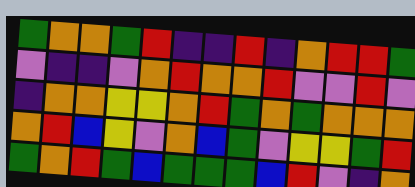[["green", "orange", "orange", "green", "red", "indigo", "indigo", "red", "indigo", "orange", "red", "red", "green"], ["violet", "indigo", "indigo", "violet", "orange", "red", "orange", "orange", "red", "violet", "violet", "red", "violet"], ["indigo", "orange", "orange", "yellow", "yellow", "orange", "red", "green", "orange", "green", "orange", "orange", "orange"], ["orange", "red", "blue", "yellow", "violet", "orange", "blue", "green", "violet", "yellow", "yellow", "green", "red"], ["green", "orange", "red", "green", "blue", "green", "green", "green", "blue", "red", "violet", "indigo", "orange"]]